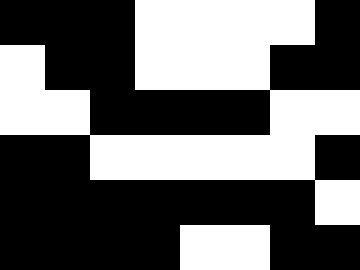[["black", "black", "black", "white", "white", "white", "white", "black"], ["white", "black", "black", "white", "white", "white", "black", "black"], ["white", "white", "black", "black", "black", "black", "white", "white"], ["black", "black", "white", "white", "white", "white", "white", "black"], ["black", "black", "black", "black", "black", "black", "black", "white"], ["black", "black", "black", "black", "white", "white", "black", "black"]]